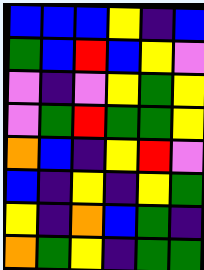[["blue", "blue", "blue", "yellow", "indigo", "blue"], ["green", "blue", "red", "blue", "yellow", "violet"], ["violet", "indigo", "violet", "yellow", "green", "yellow"], ["violet", "green", "red", "green", "green", "yellow"], ["orange", "blue", "indigo", "yellow", "red", "violet"], ["blue", "indigo", "yellow", "indigo", "yellow", "green"], ["yellow", "indigo", "orange", "blue", "green", "indigo"], ["orange", "green", "yellow", "indigo", "green", "green"]]